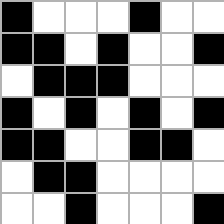[["black", "white", "white", "white", "black", "white", "white"], ["black", "black", "white", "black", "white", "white", "black"], ["white", "black", "black", "black", "white", "white", "white"], ["black", "white", "black", "white", "black", "white", "black"], ["black", "black", "white", "white", "black", "black", "white"], ["white", "black", "black", "white", "white", "white", "white"], ["white", "white", "black", "white", "white", "white", "black"]]